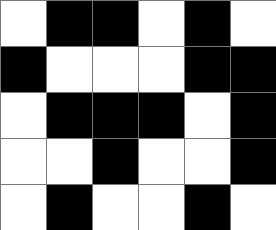[["white", "black", "black", "white", "black", "white"], ["black", "white", "white", "white", "black", "black"], ["white", "black", "black", "black", "white", "black"], ["white", "white", "black", "white", "white", "black"], ["white", "black", "white", "white", "black", "white"]]